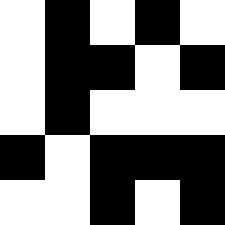[["white", "black", "white", "black", "white"], ["white", "black", "black", "white", "black"], ["white", "black", "white", "white", "white"], ["black", "white", "black", "black", "black"], ["white", "white", "black", "white", "black"]]